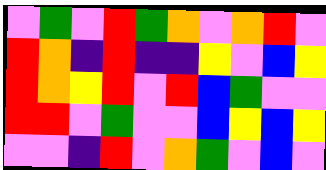[["violet", "green", "violet", "red", "green", "orange", "violet", "orange", "red", "violet"], ["red", "orange", "indigo", "red", "indigo", "indigo", "yellow", "violet", "blue", "yellow"], ["red", "orange", "yellow", "red", "violet", "red", "blue", "green", "violet", "violet"], ["red", "red", "violet", "green", "violet", "violet", "blue", "yellow", "blue", "yellow"], ["violet", "violet", "indigo", "red", "violet", "orange", "green", "violet", "blue", "violet"]]